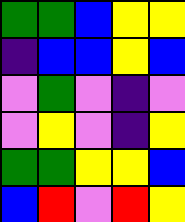[["green", "green", "blue", "yellow", "yellow"], ["indigo", "blue", "blue", "yellow", "blue"], ["violet", "green", "violet", "indigo", "violet"], ["violet", "yellow", "violet", "indigo", "yellow"], ["green", "green", "yellow", "yellow", "blue"], ["blue", "red", "violet", "red", "yellow"]]